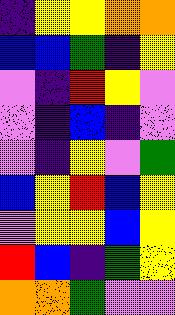[["indigo", "yellow", "yellow", "orange", "orange"], ["blue", "blue", "green", "indigo", "yellow"], ["violet", "indigo", "red", "yellow", "violet"], ["violet", "indigo", "blue", "indigo", "violet"], ["violet", "indigo", "yellow", "violet", "green"], ["blue", "yellow", "red", "blue", "yellow"], ["violet", "yellow", "yellow", "blue", "yellow"], ["red", "blue", "indigo", "green", "yellow"], ["orange", "orange", "green", "violet", "violet"]]